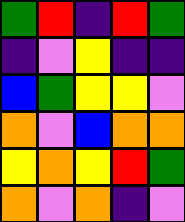[["green", "red", "indigo", "red", "green"], ["indigo", "violet", "yellow", "indigo", "indigo"], ["blue", "green", "yellow", "yellow", "violet"], ["orange", "violet", "blue", "orange", "orange"], ["yellow", "orange", "yellow", "red", "green"], ["orange", "violet", "orange", "indigo", "violet"]]